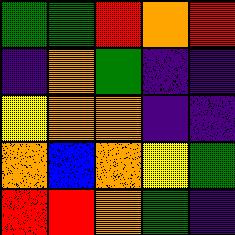[["green", "green", "red", "orange", "red"], ["indigo", "orange", "green", "indigo", "indigo"], ["yellow", "orange", "orange", "indigo", "indigo"], ["orange", "blue", "orange", "yellow", "green"], ["red", "red", "orange", "green", "indigo"]]